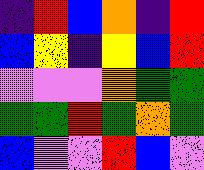[["indigo", "red", "blue", "orange", "indigo", "red"], ["blue", "yellow", "indigo", "yellow", "blue", "red"], ["violet", "violet", "violet", "orange", "green", "green"], ["green", "green", "red", "green", "orange", "green"], ["blue", "violet", "violet", "red", "blue", "violet"]]